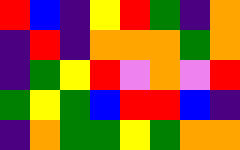[["red", "blue", "indigo", "yellow", "red", "green", "indigo", "orange"], ["indigo", "red", "indigo", "orange", "orange", "orange", "green", "orange"], ["indigo", "green", "yellow", "red", "violet", "orange", "violet", "red"], ["green", "yellow", "green", "blue", "red", "red", "blue", "indigo"], ["indigo", "orange", "green", "green", "yellow", "green", "orange", "orange"]]